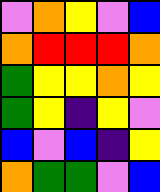[["violet", "orange", "yellow", "violet", "blue"], ["orange", "red", "red", "red", "orange"], ["green", "yellow", "yellow", "orange", "yellow"], ["green", "yellow", "indigo", "yellow", "violet"], ["blue", "violet", "blue", "indigo", "yellow"], ["orange", "green", "green", "violet", "blue"]]